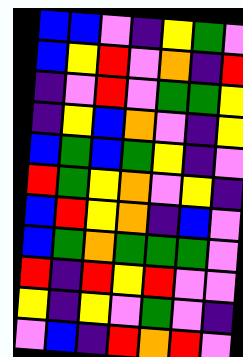[["blue", "blue", "violet", "indigo", "yellow", "green", "violet"], ["blue", "yellow", "red", "violet", "orange", "indigo", "red"], ["indigo", "violet", "red", "violet", "green", "green", "yellow"], ["indigo", "yellow", "blue", "orange", "violet", "indigo", "yellow"], ["blue", "green", "blue", "green", "yellow", "indigo", "violet"], ["red", "green", "yellow", "orange", "violet", "yellow", "indigo"], ["blue", "red", "yellow", "orange", "indigo", "blue", "violet"], ["blue", "green", "orange", "green", "green", "green", "violet"], ["red", "indigo", "red", "yellow", "red", "violet", "violet"], ["yellow", "indigo", "yellow", "violet", "green", "violet", "indigo"], ["violet", "blue", "indigo", "red", "orange", "red", "violet"]]